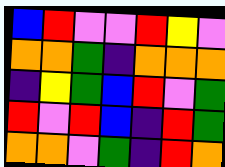[["blue", "red", "violet", "violet", "red", "yellow", "violet"], ["orange", "orange", "green", "indigo", "orange", "orange", "orange"], ["indigo", "yellow", "green", "blue", "red", "violet", "green"], ["red", "violet", "red", "blue", "indigo", "red", "green"], ["orange", "orange", "violet", "green", "indigo", "red", "orange"]]